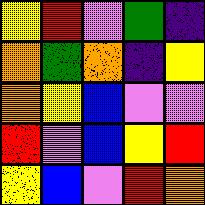[["yellow", "red", "violet", "green", "indigo"], ["orange", "green", "orange", "indigo", "yellow"], ["orange", "yellow", "blue", "violet", "violet"], ["red", "violet", "blue", "yellow", "red"], ["yellow", "blue", "violet", "red", "orange"]]